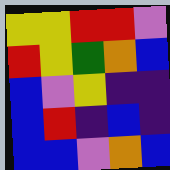[["yellow", "yellow", "red", "red", "violet"], ["red", "yellow", "green", "orange", "blue"], ["blue", "violet", "yellow", "indigo", "indigo"], ["blue", "red", "indigo", "blue", "indigo"], ["blue", "blue", "violet", "orange", "blue"]]